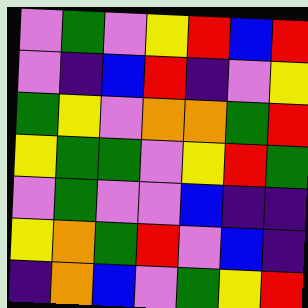[["violet", "green", "violet", "yellow", "red", "blue", "red"], ["violet", "indigo", "blue", "red", "indigo", "violet", "yellow"], ["green", "yellow", "violet", "orange", "orange", "green", "red"], ["yellow", "green", "green", "violet", "yellow", "red", "green"], ["violet", "green", "violet", "violet", "blue", "indigo", "indigo"], ["yellow", "orange", "green", "red", "violet", "blue", "indigo"], ["indigo", "orange", "blue", "violet", "green", "yellow", "red"]]